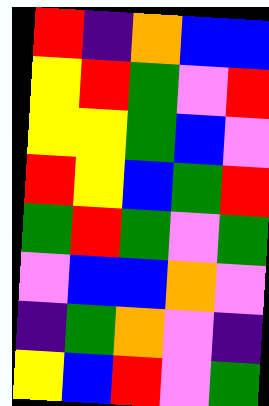[["red", "indigo", "orange", "blue", "blue"], ["yellow", "red", "green", "violet", "red"], ["yellow", "yellow", "green", "blue", "violet"], ["red", "yellow", "blue", "green", "red"], ["green", "red", "green", "violet", "green"], ["violet", "blue", "blue", "orange", "violet"], ["indigo", "green", "orange", "violet", "indigo"], ["yellow", "blue", "red", "violet", "green"]]